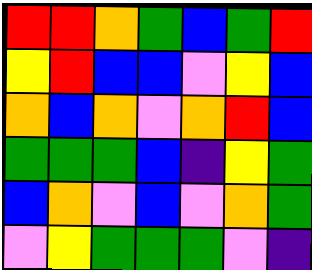[["red", "red", "orange", "green", "blue", "green", "red"], ["yellow", "red", "blue", "blue", "violet", "yellow", "blue"], ["orange", "blue", "orange", "violet", "orange", "red", "blue"], ["green", "green", "green", "blue", "indigo", "yellow", "green"], ["blue", "orange", "violet", "blue", "violet", "orange", "green"], ["violet", "yellow", "green", "green", "green", "violet", "indigo"]]